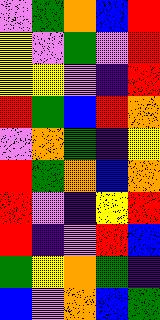[["violet", "green", "orange", "blue", "red"], ["yellow", "violet", "green", "violet", "red"], ["yellow", "yellow", "violet", "indigo", "red"], ["red", "green", "blue", "red", "orange"], ["violet", "orange", "green", "indigo", "yellow"], ["red", "green", "orange", "blue", "orange"], ["red", "violet", "indigo", "yellow", "red"], ["red", "indigo", "violet", "red", "blue"], ["green", "yellow", "orange", "green", "indigo"], ["blue", "violet", "orange", "blue", "green"]]